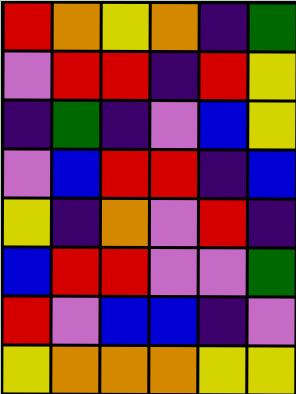[["red", "orange", "yellow", "orange", "indigo", "green"], ["violet", "red", "red", "indigo", "red", "yellow"], ["indigo", "green", "indigo", "violet", "blue", "yellow"], ["violet", "blue", "red", "red", "indigo", "blue"], ["yellow", "indigo", "orange", "violet", "red", "indigo"], ["blue", "red", "red", "violet", "violet", "green"], ["red", "violet", "blue", "blue", "indigo", "violet"], ["yellow", "orange", "orange", "orange", "yellow", "yellow"]]